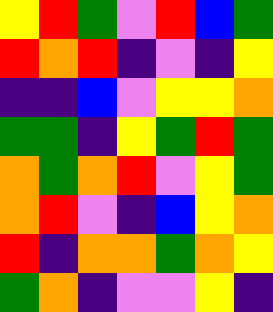[["yellow", "red", "green", "violet", "red", "blue", "green"], ["red", "orange", "red", "indigo", "violet", "indigo", "yellow"], ["indigo", "indigo", "blue", "violet", "yellow", "yellow", "orange"], ["green", "green", "indigo", "yellow", "green", "red", "green"], ["orange", "green", "orange", "red", "violet", "yellow", "green"], ["orange", "red", "violet", "indigo", "blue", "yellow", "orange"], ["red", "indigo", "orange", "orange", "green", "orange", "yellow"], ["green", "orange", "indigo", "violet", "violet", "yellow", "indigo"]]